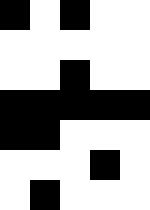[["black", "white", "black", "white", "white"], ["white", "white", "white", "white", "white"], ["white", "white", "black", "white", "white"], ["black", "black", "black", "black", "black"], ["black", "black", "white", "white", "white"], ["white", "white", "white", "black", "white"], ["white", "black", "white", "white", "white"]]